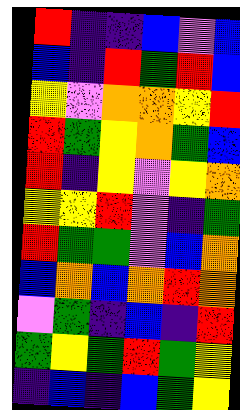[["red", "indigo", "indigo", "blue", "violet", "blue"], ["blue", "indigo", "red", "green", "red", "blue"], ["yellow", "violet", "orange", "orange", "yellow", "red"], ["red", "green", "yellow", "orange", "green", "blue"], ["red", "indigo", "yellow", "violet", "yellow", "orange"], ["yellow", "yellow", "red", "violet", "indigo", "green"], ["red", "green", "green", "violet", "blue", "orange"], ["blue", "orange", "blue", "orange", "red", "orange"], ["violet", "green", "indigo", "blue", "indigo", "red"], ["green", "yellow", "green", "red", "green", "yellow"], ["indigo", "blue", "indigo", "blue", "green", "yellow"]]